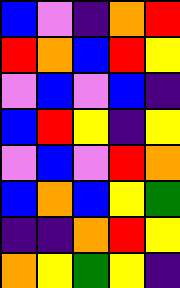[["blue", "violet", "indigo", "orange", "red"], ["red", "orange", "blue", "red", "yellow"], ["violet", "blue", "violet", "blue", "indigo"], ["blue", "red", "yellow", "indigo", "yellow"], ["violet", "blue", "violet", "red", "orange"], ["blue", "orange", "blue", "yellow", "green"], ["indigo", "indigo", "orange", "red", "yellow"], ["orange", "yellow", "green", "yellow", "indigo"]]